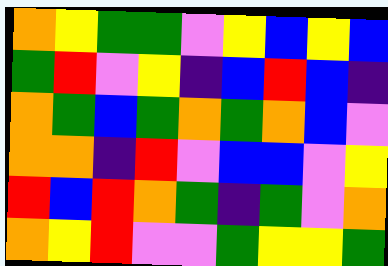[["orange", "yellow", "green", "green", "violet", "yellow", "blue", "yellow", "blue"], ["green", "red", "violet", "yellow", "indigo", "blue", "red", "blue", "indigo"], ["orange", "green", "blue", "green", "orange", "green", "orange", "blue", "violet"], ["orange", "orange", "indigo", "red", "violet", "blue", "blue", "violet", "yellow"], ["red", "blue", "red", "orange", "green", "indigo", "green", "violet", "orange"], ["orange", "yellow", "red", "violet", "violet", "green", "yellow", "yellow", "green"]]